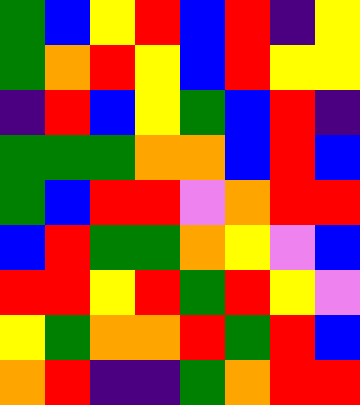[["green", "blue", "yellow", "red", "blue", "red", "indigo", "yellow"], ["green", "orange", "red", "yellow", "blue", "red", "yellow", "yellow"], ["indigo", "red", "blue", "yellow", "green", "blue", "red", "indigo"], ["green", "green", "green", "orange", "orange", "blue", "red", "blue"], ["green", "blue", "red", "red", "violet", "orange", "red", "red"], ["blue", "red", "green", "green", "orange", "yellow", "violet", "blue"], ["red", "red", "yellow", "red", "green", "red", "yellow", "violet"], ["yellow", "green", "orange", "orange", "red", "green", "red", "blue"], ["orange", "red", "indigo", "indigo", "green", "orange", "red", "red"]]